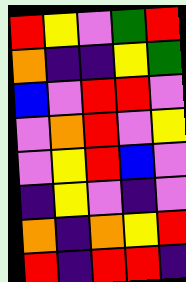[["red", "yellow", "violet", "green", "red"], ["orange", "indigo", "indigo", "yellow", "green"], ["blue", "violet", "red", "red", "violet"], ["violet", "orange", "red", "violet", "yellow"], ["violet", "yellow", "red", "blue", "violet"], ["indigo", "yellow", "violet", "indigo", "violet"], ["orange", "indigo", "orange", "yellow", "red"], ["red", "indigo", "red", "red", "indigo"]]